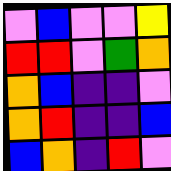[["violet", "blue", "violet", "violet", "yellow"], ["red", "red", "violet", "green", "orange"], ["orange", "blue", "indigo", "indigo", "violet"], ["orange", "red", "indigo", "indigo", "blue"], ["blue", "orange", "indigo", "red", "violet"]]